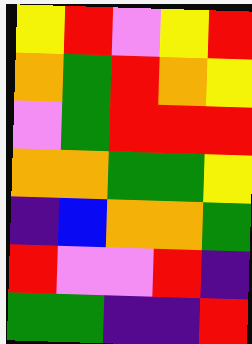[["yellow", "red", "violet", "yellow", "red"], ["orange", "green", "red", "orange", "yellow"], ["violet", "green", "red", "red", "red"], ["orange", "orange", "green", "green", "yellow"], ["indigo", "blue", "orange", "orange", "green"], ["red", "violet", "violet", "red", "indigo"], ["green", "green", "indigo", "indigo", "red"]]